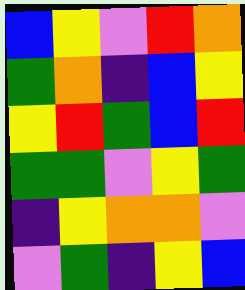[["blue", "yellow", "violet", "red", "orange"], ["green", "orange", "indigo", "blue", "yellow"], ["yellow", "red", "green", "blue", "red"], ["green", "green", "violet", "yellow", "green"], ["indigo", "yellow", "orange", "orange", "violet"], ["violet", "green", "indigo", "yellow", "blue"]]